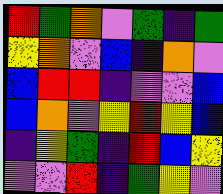[["red", "green", "orange", "violet", "green", "indigo", "green"], ["yellow", "orange", "violet", "blue", "indigo", "orange", "violet"], ["blue", "red", "red", "indigo", "violet", "violet", "blue"], ["blue", "orange", "violet", "yellow", "red", "yellow", "blue"], ["indigo", "yellow", "green", "indigo", "red", "blue", "yellow"], ["violet", "violet", "red", "indigo", "green", "yellow", "violet"]]